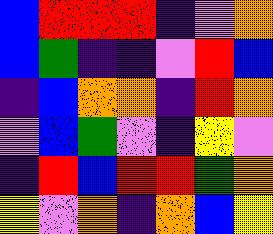[["blue", "red", "red", "red", "indigo", "violet", "orange"], ["blue", "green", "indigo", "indigo", "violet", "red", "blue"], ["indigo", "blue", "orange", "orange", "indigo", "red", "orange"], ["violet", "blue", "green", "violet", "indigo", "yellow", "violet"], ["indigo", "red", "blue", "red", "red", "green", "orange"], ["yellow", "violet", "orange", "indigo", "orange", "blue", "yellow"]]